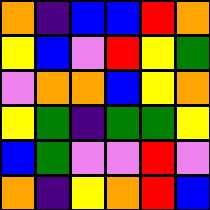[["orange", "indigo", "blue", "blue", "red", "orange"], ["yellow", "blue", "violet", "red", "yellow", "green"], ["violet", "orange", "orange", "blue", "yellow", "orange"], ["yellow", "green", "indigo", "green", "green", "yellow"], ["blue", "green", "violet", "violet", "red", "violet"], ["orange", "indigo", "yellow", "orange", "red", "blue"]]